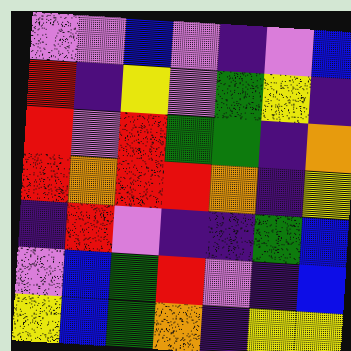[["violet", "violet", "blue", "violet", "indigo", "violet", "blue"], ["red", "indigo", "yellow", "violet", "green", "yellow", "indigo"], ["red", "violet", "red", "green", "green", "indigo", "orange"], ["red", "orange", "red", "red", "orange", "indigo", "yellow"], ["indigo", "red", "violet", "indigo", "indigo", "green", "blue"], ["violet", "blue", "green", "red", "violet", "indigo", "blue"], ["yellow", "blue", "green", "orange", "indigo", "yellow", "yellow"]]